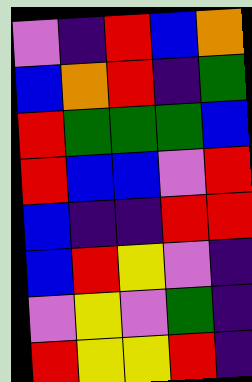[["violet", "indigo", "red", "blue", "orange"], ["blue", "orange", "red", "indigo", "green"], ["red", "green", "green", "green", "blue"], ["red", "blue", "blue", "violet", "red"], ["blue", "indigo", "indigo", "red", "red"], ["blue", "red", "yellow", "violet", "indigo"], ["violet", "yellow", "violet", "green", "indigo"], ["red", "yellow", "yellow", "red", "indigo"]]